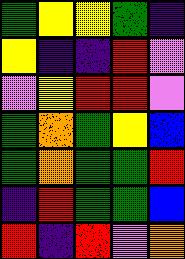[["green", "yellow", "yellow", "green", "indigo"], ["yellow", "indigo", "indigo", "red", "violet"], ["violet", "yellow", "red", "red", "violet"], ["green", "orange", "green", "yellow", "blue"], ["green", "orange", "green", "green", "red"], ["indigo", "red", "green", "green", "blue"], ["red", "indigo", "red", "violet", "orange"]]